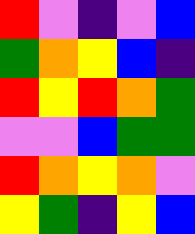[["red", "violet", "indigo", "violet", "blue"], ["green", "orange", "yellow", "blue", "indigo"], ["red", "yellow", "red", "orange", "green"], ["violet", "violet", "blue", "green", "green"], ["red", "orange", "yellow", "orange", "violet"], ["yellow", "green", "indigo", "yellow", "blue"]]